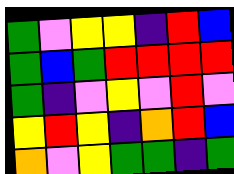[["green", "violet", "yellow", "yellow", "indigo", "red", "blue"], ["green", "blue", "green", "red", "red", "red", "red"], ["green", "indigo", "violet", "yellow", "violet", "red", "violet"], ["yellow", "red", "yellow", "indigo", "orange", "red", "blue"], ["orange", "violet", "yellow", "green", "green", "indigo", "green"]]